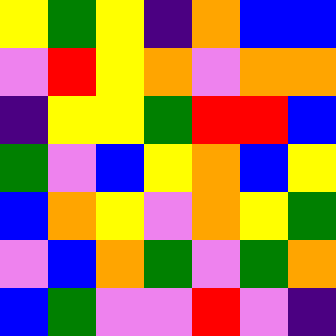[["yellow", "green", "yellow", "indigo", "orange", "blue", "blue"], ["violet", "red", "yellow", "orange", "violet", "orange", "orange"], ["indigo", "yellow", "yellow", "green", "red", "red", "blue"], ["green", "violet", "blue", "yellow", "orange", "blue", "yellow"], ["blue", "orange", "yellow", "violet", "orange", "yellow", "green"], ["violet", "blue", "orange", "green", "violet", "green", "orange"], ["blue", "green", "violet", "violet", "red", "violet", "indigo"]]